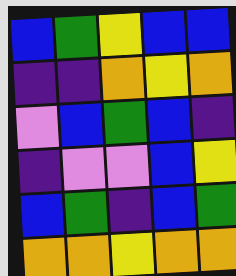[["blue", "green", "yellow", "blue", "blue"], ["indigo", "indigo", "orange", "yellow", "orange"], ["violet", "blue", "green", "blue", "indigo"], ["indigo", "violet", "violet", "blue", "yellow"], ["blue", "green", "indigo", "blue", "green"], ["orange", "orange", "yellow", "orange", "orange"]]